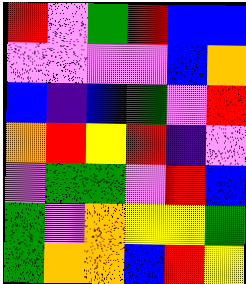[["red", "violet", "green", "red", "blue", "blue"], ["violet", "violet", "violet", "violet", "blue", "orange"], ["blue", "indigo", "blue", "green", "violet", "red"], ["orange", "red", "yellow", "red", "indigo", "violet"], ["violet", "green", "green", "violet", "red", "blue"], ["green", "violet", "orange", "yellow", "yellow", "green"], ["green", "orange", "orange", "blue", "red", "yellow"]]